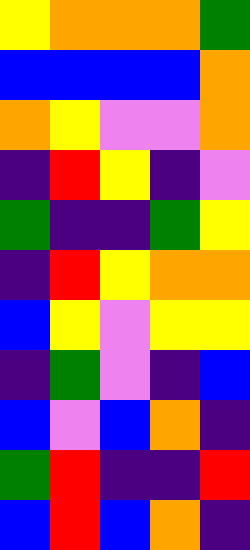[["yellow", "orange", "orange", "orange", "green"], ["blue", "blue", "blue", "blue", "orange"], ["orange", "yellow", "violet", "violet", "orange"], ["indigo", "red", "yellow", "indigo", "violet"], ["green", "indigo", "indigo", "green", "yellow"], ["indigo", "red", "yellow", "orange", "orange"], ["blue", "yellow", "violet", "yellow", "yellow"], ["indigo", "green", "violet", "indigo", "blue"], ["blue", "violet", "blue", "orange", "indigo"], ["green", "red", "indigo", "indigo", "red"], ["blue", "red", "blue", "orange", "indigo"]]